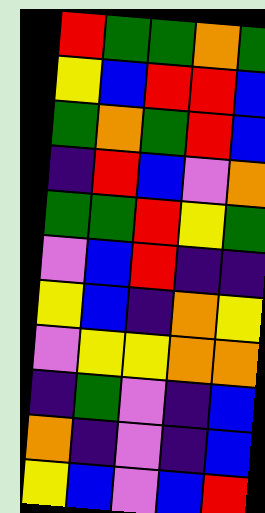[["red", "green", "green", "orange", "green"], ["yellow", "blue", "red", "red", "blue"], ["green", "orange", "green", "red", "blue"], ["indigo", "red", "blue", "violet", "orange"], ["green", "green", "red", "yellow", "green"], ["violet", "blue", "red", "indigo", "indigo"], ["yellow", "blue", "indigo", "orange", "yellow"], ["violet", "yellow", "yellow", "orange", "orange"], ["indigo", "green", "violet", "indigo", "blue"], ["orange", "indigo", "violet", "indigo", "blue"], ["yellow", "blue", "violet", "blue", "red"]]